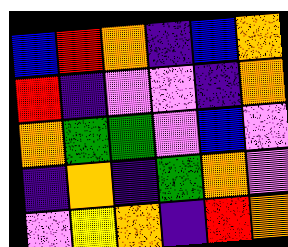[["blue", "red", "orange", "indigo", "blue", "orange"], ["red", "indigo", "violet", "violet", "indigo", "orange"], ["orange", "green", "green", "violet", "blue", "violet"], ["indigo", "orange", "indigo", "green", "orange", "violet"], ["violet", "yellow", "orange", "indigo", "red", "orange"]]